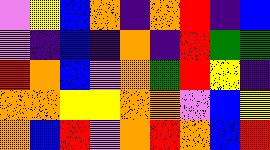[["violet", "yellow", "blue", "orange", "indigo", "orange", "red", "indigo", "blue"], ["violet", "indigo", "blue", "indigo", "orange", "indigo", "red", "green", "green"], ["red", "orange", "blue", "violet", "orange", "green", "red", "yellow", "indigo"], ["orange", "orange", "yellow", "yellow", "orange", "orange", "violet", "blue", "yellow"], ["orange", "blue", "red", "violet", "orange", "red", "orange", "blue", "red"]]